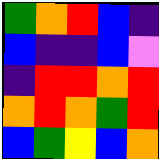[["green", "orange", "red", "blue", "indigo"], ["blue", "indigo", "indigo", "blue", "violet"], ["indigo", "red", "red", "orange", "red"], ["orange", "red", "orange", "green", "red"], ["blue", "green", "yellow", "blue", "orange"]]